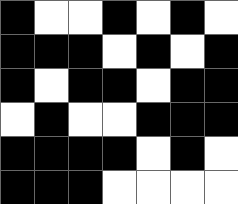[["black", "white", "white", "black", "white", "black", "white"], ["black", "black", "black", "white", "black", "white", "black"], ["black", "white", "black", "black", "white", "black", "black"], ["white", "black", "white", "white", "black", "black", "black"], ["black", "black", "black", "black", "white", "black", "white"], ["black", "black", "black", "white", "white", "white", "white"]]